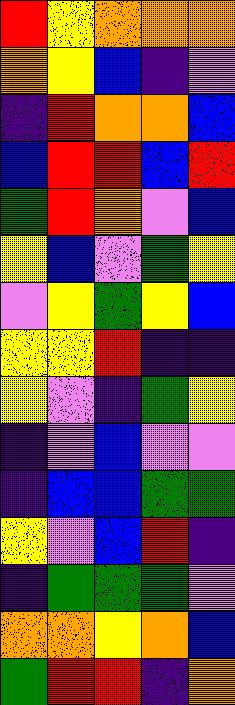[["red", "yellow", "orange", "orange", "orange"], ["orange", "yellow", "blue", "indigo", "violet"], ["indigo", "red", "orange", "orange", "blue"], ["blue", "red", "red", "blue", "red"], ["green", "red", "orange", "violet", "blue"], ["yellow", "blue", "violet", "green", "yellow"], ["violet", "yellow", "green", "yellow", "blue"], ["yellow", "yellow", "red", "indigo", "indigo"], ["yellow", "violet", "indigo", "green", "yellow"], ["indigo", "violet", "blue", "violet", "violet"], ["indigo", "blue", "blue", "green", "green"], ["yellow", "violet", "blue", "red", "indigo"], ["indigo", "green", "green", "green", "violet"], ["orange", "orange", "yellow", "orange", "blue"], ["green", "red", "red", "indigo", "orange"]]